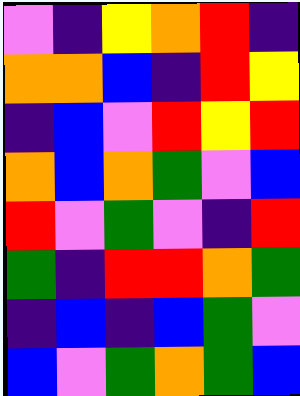[["violet", "indigo", "yellow", "orange", "red", "indigo"], ["orange", "orange", "blue", "indigo", "red", "yellow"], ["indigo", "blue", "violet", "red", "yellow", "red"], ["orange", "blue", "orange", "green", "violet", "blue"], ["red", "violet", "green", "violet", "indigo", "red"], ["green", "indigo", "red", "red", "orange", "green"], ["indigo", "blue", "indigo", "blue", "green", "violet"], ["blue", "violet", "green", "orange", "green", "blue"]]